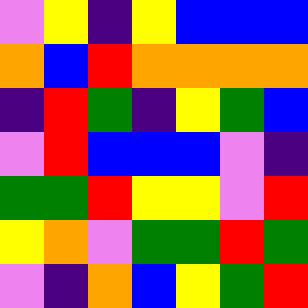[["violet", "yellow", "indigo", "yellow", "blue", "blue", "blue"], ["orange", "blue", "red", "orange", "orange", "orange", "orange"], ["indigo", "red", "green", "indigo", "yellow", "green", "blue"], ["violet", "red", "blue", "blue", "blue", "violet", "indigo"], ["green", "green", "red", "yellow", "yellow", "violet", "red"], ["yellow", "orange", "violet", "green", "green", "red", "green"], ["violet", "indigo", "orange", "blue", "yellow", "green", "red"]]